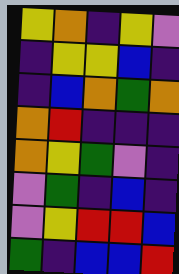[["yellow", "orange", "indigo", "yellow", "violet"], ["indigo", "yellow", "yellow", "blue", "indigo"], ["indigo", "blue", "orange", "green", "orange"], ["orange", "red", "indigo", "indigo", "indigo"], ["orange", "yellow", "green", "violet", "indigo"], ["violet", "green", "indigo", "blue", "indigo"], ["violet", "yellow", "red", "red", "blue"], ["green", "indigo", "blue", "blue", "red"]]